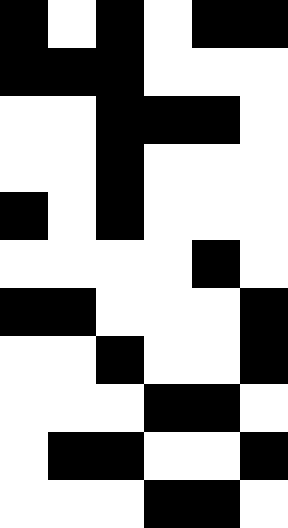[["black", "white", "black", "white", "black", "black"], ["black", "black", "black", "white", "white", "white"], ["white", "white", "black", "black", "black", "white"], ["white", "white", "black", "white", "white", "white"], ["black", "white", "black", "white", "white", "white"], ["white", "white", "white", "white", "black", "white"], ["black", "black", "white", "white", "white", "black"], ["white", "white", "black", "white", "white", "black"], ["white", "white", "white", "black", "black", "white"], ["white", "black", "black", "white", "white", "black"], ["white", "white", "white", "black", "black", "white"]]